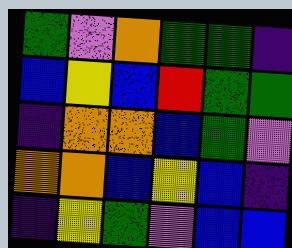[["green", "violet", "orange", "green", "green", "indigo"], ["blue", "yellow", "blue", "red", "green", "green"], ["indigo", "orange", "orange", "blue", "green", "violet"], ["orange", "orange", "blue", "yellow", "blue", "indigo"], ["indigo", "yellow", "green", "violet", "blue", "blue"]]